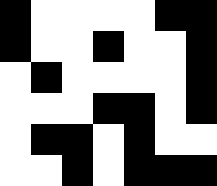[["black", "white", "white", "white", "white", "black", "black"], ["black", "white", "white", "black", "white", "white", "black"], ["white", "black", "white", "white", "white", "white", "black"], ["white", "white", "white", "black", "black", "white", "black"], ["white", "black", "black", "white", "black", "white", "white"], ["white", "white", "black", "white", "black", "black", "black"]]